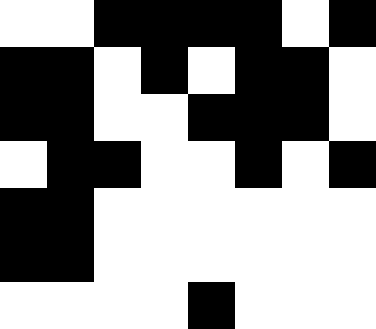[["white", "white", "black", "black", "black", "black", "white", "black"], ["black", "black", "white", "black", "white", "black", "black", "white"], ["black", "black", "white", "white", "black", "black", "black", "white"], ["white", "black", "black", "white", "white", "black", "white", "black"], ["black", "black", "white", "white", "white", "white", "white", "white"], ["black", "black", "white", "white", "white", "white", "white", "white"], ["white", "white", "white", "white", "black", "white", "white", "white"]]